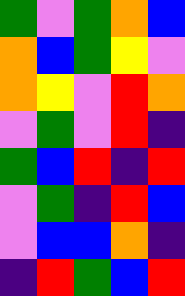[["green", "violet", "green", "orange", "blue"], ["orange", "blue", "green", "yellow", "violet"], ["orange", "yellow", "violet", "red", "orange"], ["violet", "green", "violet", "red", "indigo"], ["green", "blue", "red", "indigo", "red"], ["violet", "green", "indigo", "red", "blue"], ["violet", "blue", "blue", "orange", "indigo"], ["indigo", "red", "green", "blue", "red"]]